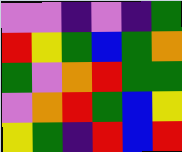[["violet", "violet", "indigo", "violet", "indigo", "green"], ["red", "yellow", "green", "blue", "green", "orange"], ["green", "violet", "orange", "red", "green", "green"], ["violet", "orange", "red", "green", "blue", "yellow"], ["yellow", "green", "indigo", "red", "blue", "red"]]